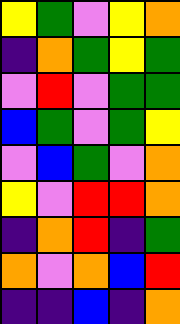[["yellow", "green", "violet", "yellow", "orange"], ["indigo", "orange", "green", "yellow", "green"], ["violet", "red", "violet", "green", "green"], ["blue", "green", "violet", "green", "yellow"], ["violet", "blue", "green", "violet", "orange"], ["yellow", "violet", "red", "red", "orange"], ["indigo", "orange", "red", "indigo", "green"], ["orange", "violet", "orange", "blue", "red"], ["indigo", "indigo", "blue", "indigo", "orange"]]